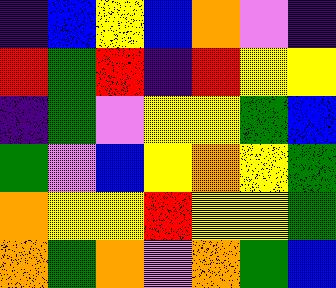[["indigo", "blue", "yellow", "blue", "orange", "violet", "indigo"], ["red", "green", "red", "indigo", "red", "yellow", "yellow"], ["indigo", "green", "violet", "yellow", "yellow", "green", "blue"], ["green", "violet", "blue", "yellow", "orange", "yellow", "green"], ["orange", "yellow", "yellow", "red", "yellow", "yellow", "green"], ["orange", "green", "orange", "violet", "orange", "green", "blue"]]